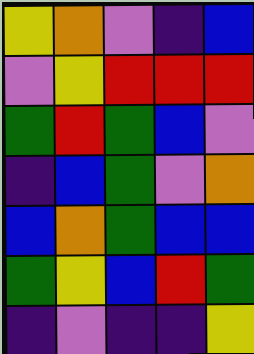[["yellow", "orange", "violet", "indigo", "blue"], ["violet", "yellow", "red", "red", "red"], ["green", "red", "green", "blue", "violet"], ["indigo", "blue", "green", "violet", "orange"], ["blue", "orange", "green", "blue", "blue"], ["green", "yellow", "blue", "red", "green"], ["indigo", "violet", "indigo", "indigo", "yellow"]]